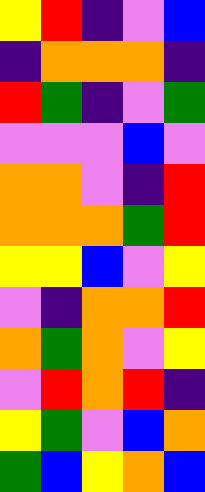[["yellow", "red", "indigo", "violet", "blue"], ["indigo", "orange", "orange", "orange", "indigo"], ["red", "green", "indigo", "violet", "green"], ["violet", "violet", "violet", "blue", "violet"], ["orange", "orange", "violet", "indigo", "red"], ["orange", "orange", "orange", "green", "red"], ["yellow", "yellow", "blue", "violet", "yellow"], ["violet", "indigo", "orange", "orange", "red"], ["orange", "green", "orange", "violet", "yellow"], ["violet", "red", "orange", "red", "indigo"], ["yellow", "green", "violet", "blue", "orange"], ["green", "blue", "yellow", "orange", "blue"]]